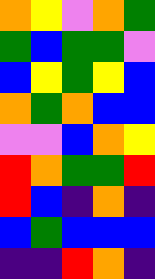[["orange", "yellow", "violet", "orange", "green"], ["green", "blue", "green", "green", "violet"], ["blue", "yellow", "green", "yellow", "blue"], ["orange", "green", "orange", "blue", "blue"], ["violet", "violet", "blue", "orange", "yellow"], ["red", "orange", "green", "green", "red"], ["red", "blue", "indigo", "orange", "indigo"], ["blue", "green", "blue", "blue", "blue"], ["indigo", "indigo", "red", "orange", "indigo"]]